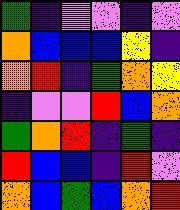[["green", "indigo", "violet", "violet", "indigo", "violet"], ["orange", "blue", "blue", "blue", "yellow", "indigo"], ["orange", "red", "indigo", "green", "orange", "yellow"], ["indigo", "violet", "violet", "red", "blue", "orange"], ["green", "orange", "red", "indigo", "green", "indigo"], ["red", "blue", "blue", "indigo", "red", "violet"], ["orange", "blue", "green", "blue", "orange", "red"]]